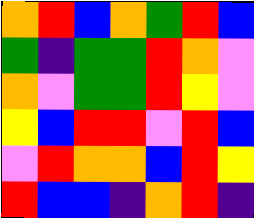[["orange", "red", "blue", "orange", "green", "red", "blue"], ["green", "indigo", "green", "green", "red", "orange", "violet"], ["orange", "violet", "green", "green", "red", "yellow", "violet"], ["yellow", "blue", "red", "red", "violet", "red", "blue"], ["violet", "red", "orange", "orange", "blue", "red", "yellow"], ["red", "blue", "blue", "indigo", "orange", "red", "indigo"]]